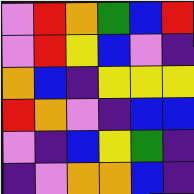[["violet", "red", "orange", "green", "blue", "red"], ["violet", "red", "yellow", "blue", "violet", "indigo"], ["orange", "blue", "indigo", "yellow", "yellow", "yellow"], ["red", "orange", "violet", "indigo", "blue", "blue"], ["violet", "indigo", "blue", "yellow", "green", "indigo"], ["indigo", "violet", "orange", "orange", "blue", "indigo"]]